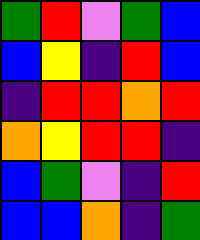[["green", "red", "violet", "green", "blue"], ["blue", "yellow", "indigo", "red", "blue"], ["indigo", "red", "red", "orange", "red"], ["orange", "yellow", "red", "red", "indigo"], ["blue", "green", "violet", "indigo", "red"], ["blue", "blue", "orange", "indigo", "green"]]